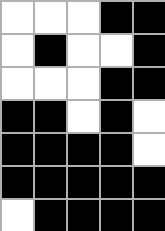[["white", "white", "white", "black", "black"], ["white", "black", "white", "white", "black"], ["white", "white", "white", "black", "black"], ["black", "black", "white", "black", "white"], ["black", "black", "black", "black", "white"], ["black", "black", "black", "black", "black"], ["white", "black", "black", "black", "black"]]